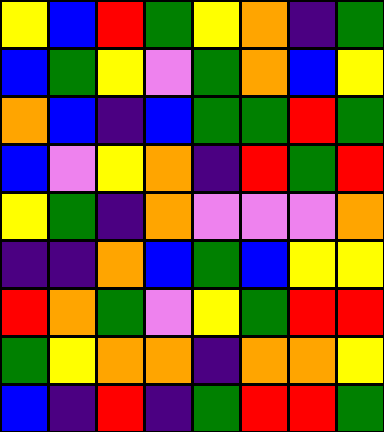[["yellow", "blue", "red", "green", "yellow", "orange", "indigo", "green"], ["blue", "green", "yellow", "violet", "green", "orange", "blue", "yellow"], ["orange", "blue", "indigo", "blue", "green", "green", "red", "green"], ["blue", "violet", "yellow", "orange", "indigo", "red", "green", "red"], ["yellow", "green", "indigo", "orange", "violet", "violet", "violet", "orange"], ["indigo", "indigo", "orange", "blue", "green", "blue", "yellow", "yellow"], ["red", "orange", "green", "violet", "yellow", "green", "red", "red"], ["green", "yellow", "orange", "orange", "indigo", "orange", "orange", "yellow"], ["blue", "indigo", "red", "indigo", "green", "red", "red", "green"]]